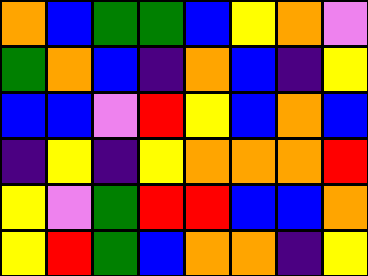[["orange", "blue", "green", "green", "blue", "yellow", "orange", "violet"], ["green", "orange", "blue", "indigo", "orange", "blue", "indigo", "yellow"], ["blue", "blue", "violet", "red", "yellow", "blue", "orange", "blue"], ["indigo", "yellow", "indigo", "yellow", "orange", "orange", "orange", "red"], ["yellow", "violet", "green", "red", "red", "blue", "blue", "orange"], ["yellow", "red", "green", "blue", "orange", "orange", "indigo", "yellow"]]